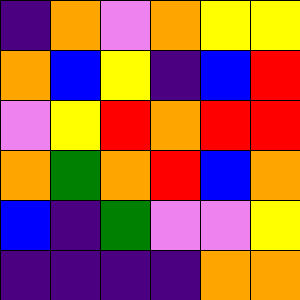[["indigo", "orange", "violet", "orange", "yellow", "yellow"], ["orange", "blue", "yellow", "indigo", "blue", "red"], ["violet", "yellow", "red", "orange", "red", "red"], ["orange", "green", "orange", "red", "blue", "orange"], ["blue", "indigo", "green", "violet", "violet", "yellow"], ["indigo", "indigo", "indigo", "indigo", "orange", "orange"]]